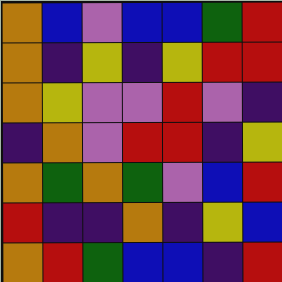[["orange", "blue", "violet", "blue", "blue", "green", "red"], ["orange", "indigo", "yellow", "indigo", "yellow", "red", "red"], ["orange", "yellow", "violet", "violet", "red", "violet", "indigo"], ["indigo", "orange", "violet", "red", "red", "indigo", "yellow"], ["orange", "green", "orange", "green", "violet", "blue", "red"], ["red", "indigo", "indigo", "orange", "indigo", "yellow", "blue"], ["orange", "red", "green", "blue", "blue", "indigo", "red"]]